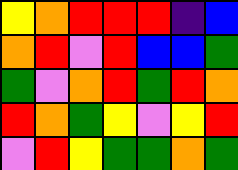[["yellow", "orange", "red", "red", "red", "indigo", "blue"], ["orange", "red", "violet", "red", "blue", "blue", "green"], ["green", "violet", "orange", "red", "green", "red", "orange"], ["red", "orange", "green", "yellow", "violet", "yellow", "red"], ["violet", "red", "yellow", "green", "green", "orange", "green"]]